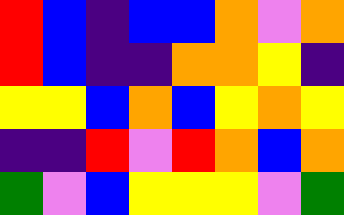[["red", "blue", "indigo", "blue", "blue", "orange", "violet", "orange"], ["red", "blue", "indigo", "indigo", "orange", "orange", "yellow", "indigo"], ["yellow", "yellow", "blue", "orange", "blue", "yellow", "orange", "yellow"], ["indigo", "indigo", "red", "violet", "red", "orange", "blue", "orange"], ["green", "violet", "blue", "yellow", "yellow", "yellow", "violet", "green"]]